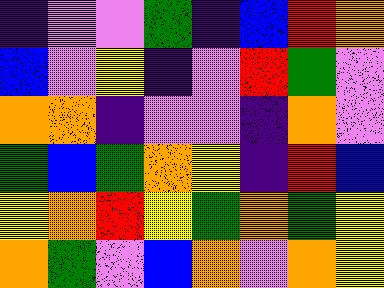[["indigo", "violet", "violet", "green", "indigo", "blue", "red", "orange"], ["blue", "violet", "yellow", "indigo", "violet", "red", "green", "violet"], ["orange", "orange", "indigo", "violet", "violet", "indigo", "orange", "violet"], ["green", "blue", "green", "orange", "yellow", "indigo", "red", "blue"], ["yellow", "orange", "red", "yellow", "green", "orange", "green", "yellow"], ["orange", "green", "violet", "blue", "orange", "violet", "orange", "yellow"]]